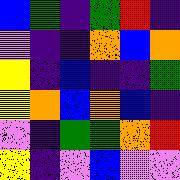[["blue", "green", "indigo", "green", "red", "indigo"], ["violet", "indigo", "indigo", "orange", "blue", "orange"], ["yellow", "indigo", "blue", "indigo", "indigo", "green"], ["yellow", "orange", "blue", "orange", "blue", "indigo"], ["violet", "indigo", "green", "green", "orange", "red"], ["yellow", "indigo", "violet", "blue", "violet", "violet"]]